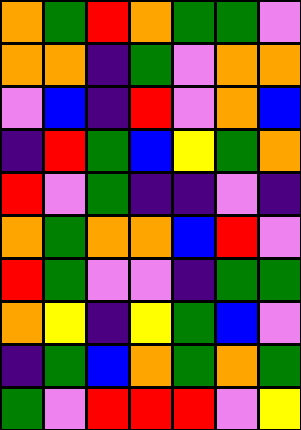[["orange", "green", "red", "orange", "green", "green", "violet"], ["orange", "orange", "indigo", "green", "violet", "orange", "orange"], ["violet", "blue", "indigo", "red", "violet", "orange", "blue"], ["indigo", "red", "green", "blue", "yellow", "green", "orange"], ["red", "violet", "green", "indigo", "indigo", "violet", "indigo"], ["orange", "green", "orange", "orange", "blue", "red", "violet"], ["red", "green", "violet", "violet", "indigo", "green", "green"], ["orange", "yellow", "indigo", "yellow", "green", "blue", "violet"], ["indigo", "green", "blue", "orange", "green", "orange", "green"], ["green", "violet", "red", "red", "red", "violet", "yellow"]]